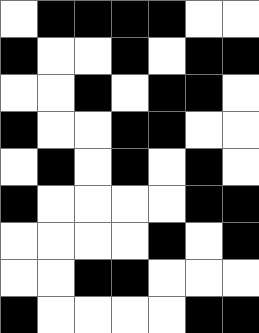[["white", "black", "black", "black", "black", "white", "white"], ["black", "white", "white", "black", "white", "black", "black"], ["white", "white", "black", "white", "black", "black", "white"], ["black", "white", "white", "black", "black", "white", "white"], ["white", "black", "white", "black", "white", "black", "white"], ["black", "white", "white", "white", "white", "black", "black"], ["white", "white", "white", "white", "black", "white", "black"], ["white", "white", "black", "black", "white", "white", "white"], ["black", "white", "white", "white", "white", "black", "black"]]